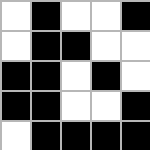[["white", "black", "white", "white", "black"], ["white", "black", "black", "white", "white"], ["black", "black", "white", "black", "white"], ["black", "black", "white", "white", "black"], ["white", "black", "black", "black", "black"]]